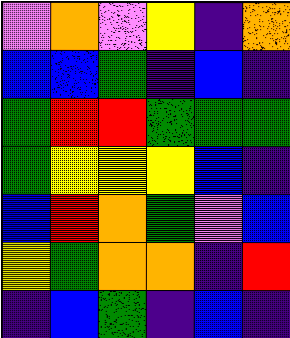[["violet", "orange", "violet", "yellow", "indigo", "orange"], ["blue", "blue", "green", "indigo", "blue", "indigo"], ["green", "red", "red", "green", "green", "green"], ["green", "yellow", "yellow", "yellow", "blue", "indigo"], ["blue", "red", "orange", "green", "violet", "blue"], ["yellow", "green", "orange", "orange", "indigo", "red"], ["indigo", "blue", "green", "indigo", "blue", "indigo"]]